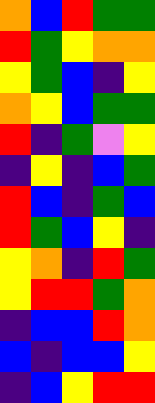[["orange", "blue", "red", "green", "green"], ["red", "green", "yellow", "orange", "orange"], ["yellow", "green", "blue", "indigo", "yellow"], ["orange", "yellow", "blue", "green", "green"], ["red", "indigo", "green", "violet", "yellow"], ["indigo", "yellow", "indigo", "blue", "green"], ["red", "blue", "indigo", "green", "blue"], ["red", "green", "blue", "yellow", "indigo"], ["yellow", "orange", "indigo", "red", "green"], ["yellow", "red", "red", "green", "orange"], ["indigo", "blue", "blue", "red", "orange"], ["blue", "indigo", "blue", "blue", "yellow"], ["indigo", "blue", "yellow", "red", "red"]]